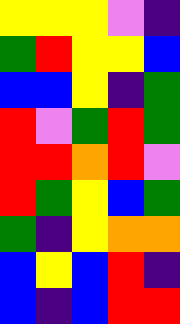[["yellow", "yellow", "yellow", "violet", "indigo"], ["green", "red", "yellow", "yellow", "blue"], ["blue", "blue", "yellow", "indigo", "green"], ["red", "violet", "green", "red", "green"], ["red", "red", "orange", "red", "violet"], ["red", "green", "yellow", "blue", "green"], ["green", "indigo", "yellow", "orange", "orange"], ["blue", "yellow", "blue", "red", "indigo"], ["blue", "indigo", "blue", "red", "red"]]